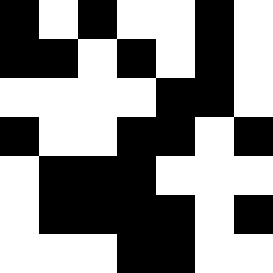[["black", "white", "black", "white", "white", "black", "white"], ["black", "black", "white", "black", "white", "black", "white"], ["white", "white", "white", "white", "black", "black", "white"], ["black", "white", "white", "black", "black", "white", "black"], ["white", "black", "black", "black", "white", "white", "white"], ["white", "black", "black", "black", "black", "white", "black"], ["white", "white", "white", "black", "black", "white", "white"]]